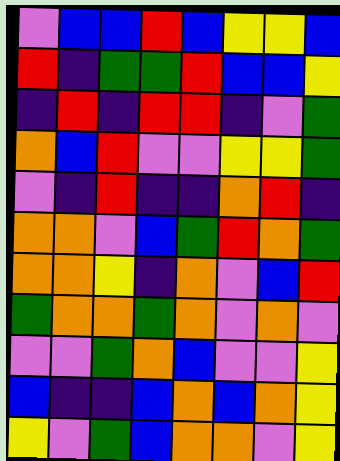[["violet", "blue", "blue", "red", "blue", "yellow", "yellow", "blue"], ["red", "indigo", "green", "green", "red", "blue", "blue", "yellow"], ["indigo", "red", "indigo", "red", "red", "indigo", "violet", "green"], ["orange", "blue", "red", "violet", "violet", "yellow", "yellow", "green"], ["violet", "indigo", "red", "indigo", "indigo", "orange", "red", "indigo"], ["orange", "orange", "violet", "blue", "green", "red", "orange", "green"], ["orange", "orange", "yellow", "indigo", "orange", "violet", "blue", "red"], ["green", "orange", "orange", "green", "orange", "violet", "orange", "violet"], ["violet", "violet", "green", "orange", "blue", "violet", "violet", "yellow"], ["blue", "indigo", "indigo", "blue", "orange", "blue", "orange", "yellow"], ["yellow", "violet", "green", "blue", "orange", "orange", "violet", "yellow"]]